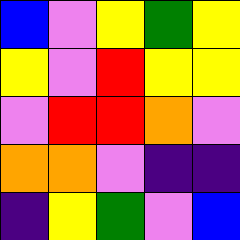[["blue", "violet", "yellow", "green", "yellow"], ["yellow", "violet", "red", "yellow", "yellow"], ["violet", "red", "red", "orange", "violet"], ["orange", "orange", "violet", "indigo", "indigo"], ["indigo", "yellow", "green", "violet", "blue"]]